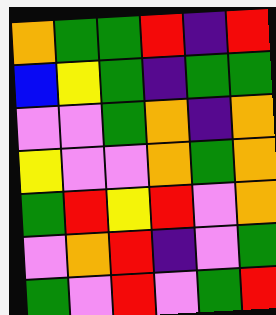[["orange", "green", "green", "red", "indigo", "red"], ["blue", "yellow", "green", "indigo", "green", "green"], ["violet", "violet", "green", "orange", "indigo", "orange"], ["yellow", "violet", "violet", "orange", "green", "orange"], ["green", "red", "yellow", "red", "violet", "orange"], ["violet", "orange", "red", "indigo", "violet", "green"], ["green", "violet", "red", "violet", "green", "red"]]